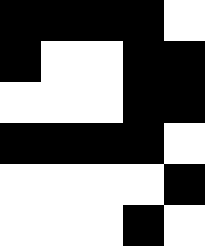[["black", "black", "black", "black", "white"], ["black", "white", "white", "black", "black"], ["white", "white", "white", "black", "black"], ["black", "black", "black", "black", "white"], ["white", "white", "white", "white", "black"], ["white", "white", "white", "black", "white"]]